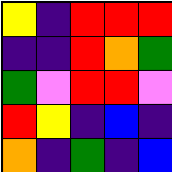[["yellow", "indigo", "red", "red", "red"], ["indigo", "indigo", "red", "orange", "green"], ["green", "violet", "red", "red", "violet"], ["red", "yellow", "indigo", "blue", "indigo"], ["orange", "indigo", "green", "indigo", "blue"]]